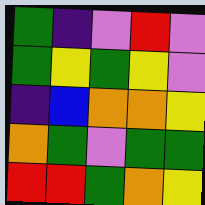[["green", "indigo", "violet", "red", "violet"], ["green", "yellow", "green", "yellow", "violet"], ["indigo", "blue", "orange", "orange", "yellow"], ["orange", "green", "violet", "green", "green"], ["red", "red", "green", "orange", "yellow"]]